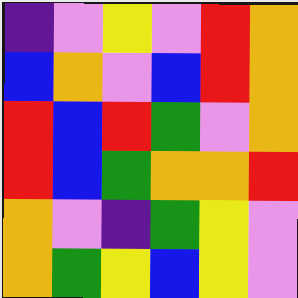[["indigo", "violet", "yellow", "violet", "red", "orange"], ["blue", "orange", "violet", "blue", "red", "orange"], ["red", "blue", "red", "green", "violet", "orange"], ["red", "blue", "green", "orange", "orange", "red"], ["orange", "violet", "indigo", "green", "yellow", "violet"], ["orange", "green", "yellow", "blue", "yellow", "violet"]]